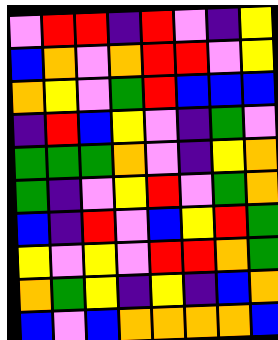[["violet", "red", "red", "indigo", "red", "violet", "indigo", "yellow"], ["blue", "orange", "violet", "orange", "red", "red", "violet", "yellow"], ["orange", "yellow", "violet", "green", "red", "blue", "blue", "blue"], ["indigo", "red", "blue", "yellow", "violet", "indigo", "green", "violet"], ["green", "green", "green", "orange", "violet", "indigo", "yellow", "orange"], ["green", "indigo", "violet", "yellow", "red", "violet", "green", "orange"], ["blue", "indigo", "red", "violet", "blue", "yellow", "red", "green"], ["yellow", "violet", "yellow", "violet", "red", "red", "orange", "green"], ["orange", "green", "yellow", "indigo", "yellow", "indigo", "blue", "orange"], ["blue", "violet", "blue", "orange", "orange", "orange", "orange", "blue"]]